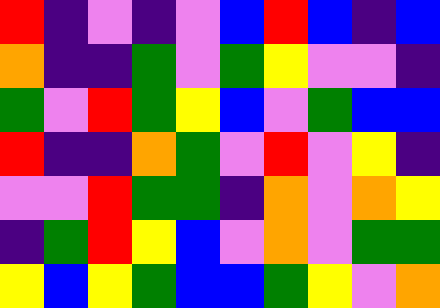[["red", "indigo", "violet", "indigo", "violet", "blue", "red", "blue", "indigo", "blue"], ["orange", "indigo", "indigo", "green", "violet", "green", "yellow", "violet", "violet", "indigo"], ["green", "violet", "red", "green", "yellow", "blue", "violet", "green", "blue", "blue"], ["red", "indigo", "indigo", "orange", "green", "violet", "red", "violet", "yellow", "indigo"], ["violet", "violet", "red", "green", "green", "indigo", "orange", "violet", "orange", "yellow"], ["indigo", "green", "red", "yellow", "blue", "violet", "orange", "violet", "green", "green"], ["yellow", "blue", "yellow", "green", "blue", "blue", "green", "yellow", "violet", "orange"]]